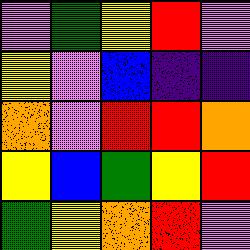[["violet", "green", "yellow", "red", "violet"], ["yellow", "violet", "blue", "indigo", "indigo"], ["orange", "violet", "red", "red", "orange"], ["yellow", "blue", "green", "yellow", "red"], ["green", "yellow", "orange", "red", "violet"]]